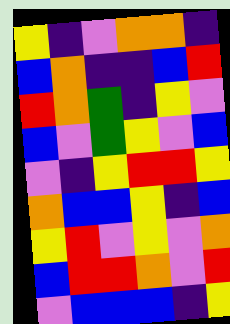[["yellow", "indigo", "violet", "orange", "orange", "indigo"], ["blue", "orange", "indigo", "indigo", "blue", "red"], ["red", "orange", "green", "indigo", "yellow", "violet"], ["blue", "violet", "green", "yellow", "violet", "blue"], ["violet", "indigo", "yellow", "red", "red", "yellow"], ["orange", "blue", "blue", "yellow", "indigo", "blue"], ["yellow", "red", "violet", "yellow", "violet", "orange"], ["blue", "red", "red", "orange", "violet", "red"], ["violet", "blue", "blue", "blue", "indigo", "yellow"]]